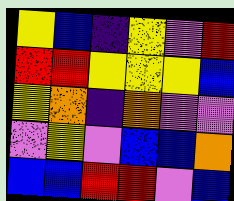[["yellow", "blue", "indigo", "yellow", "violet", "red"], ["red", "red", "yellow", "yellow", "yellow", "blue"], ["yellow", "orange", "indigo", "orange", "violet", "violet"], ["violet", "yellow", "violet", "blue", "blue", "orange"], ["blue", "blue", "red", "red", "violet", "blue"]]